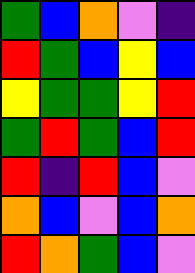[["green", "blue", "orange", "violet", "indigo"], ["red", "green", "blue", "yellow", "blue"], ["yellow", "green", "green", "yellow", "red"], ["green", "red", "green", "blue", "red"], ["red", "indigo", "red", "blue", "violet"], ["orange", "blue", "violet", "blue", "orange"], ["red", "orange", "green", "blue", "violet"]]